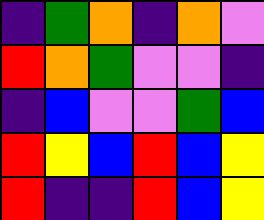[["indigo", "green", "orange", "indigo", "orange", "violet"], ["red", "orange", "green", "violet", "violet", "indigo"], ["indigo", "blue", "violet", "violet", "green", "blue"], ["red", "yellow", "blue", "red", "blue", "yellow"], ["red", "indigo", "indigo", "red", "blue", "yellow"]]